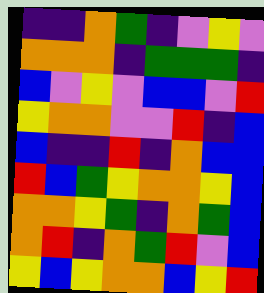[["indigo", "indigo", "orange", "green", "indigo", "violet", "yellow", "violet"], ["orange", "orange", "orange", "indigo", "green", "green", "green", "indigo"], ["blue", "violet", "yellow", "violet", "blue", "blue", "violet", "red"], ["yellow", "orange", "orange", "violet", "violet", "red", "indigo", "blue"], ["blue", "indigo", "indigo", "red", "indigo", "orange", "blue", "blue"], ["red", "blue", "green", "yellow", "orange", "orange", "yellow", "blue"], ["orange", "orange", "yellow", "green", "indigo", "orange", "green", "blue"], ["orange", "red", "indigo", "orange", "green", "red", "violet", "blue"], ["yellow", "blue", "yellow", "orange", "orange", "blue", "yellow", "red"]]